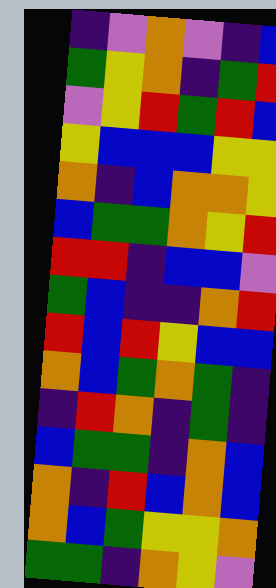[["indigo", "violet", "orange", "violet", "indigo", "blue"], ["green", "yellow", "orange", "indigo", "green", "red"], ["violet", "yellow", "red", "green", "red", "blue"], ["yellow", "blue", "blue", "blue", "yellow", "yellow"], ["orange", "indigo", "blue", "orange", "orange", "yellow"], ["blue", "green", "green", "orange", "yellow", "red"], ["red", "red", "indigo", "blue", "blue", "violet"], ["green", "blue", "indigo", "indigo", "orange", "red"], ["red", "blue", "red", "yellow", "blue", "blue"], ["orange", "blue", "green", "orange", "green", "indigo"], ["indigo", "red", "orange", "indigo", "green", "indigo"], ["blue", "green", "green", "indigo", "orange", "blue"], ["orange", "indigo", "red", "blue", "orange", "blue"], ["orange", "blue", "green", "yellow", "yellow", "orange"], ["green", "green", "indigo", "orange", "yellow", "violet"]]